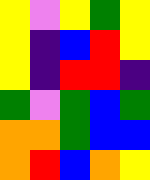[["yellow", "violet", "yellow", "green", "yellow"], ["yellow", "indigo", "blue", "red", "yellow"], ["yellow", "indigo", "red", "red", "indigo"], ["green", "violet", "green", "blue", "green"], ["orange", "orange", "green", "blue", "blue"], ["orange", "red", "blue", "orange", "yellow"]]